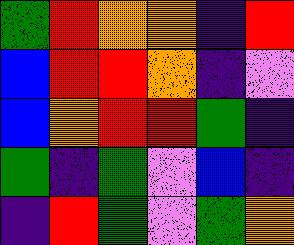[["green", "red", "orange", "orange", "indigo", "red"], ["blue", "red", "red", "orange", "indigo", "violet"], ["blue", "orange", "red", "red", "green", "indigo"], ["green", "indigo", "green", "violet", "blue", "indigo"], ["indigo", "red", "green", "violet", "green", "orange"]]